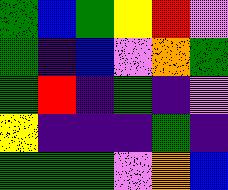[["green", "blue", "green", "yellow", "red", "violet"], ["green", "indigo", "blue", "violet", "orange", "green"], ["green", "red", "indigo", "green", "indigo", "violet"], ["yellow", "indigo", "indigo", "indigo", "green", "indigo"], ["green", "green", "green", "violet", "orange", "blue"]]